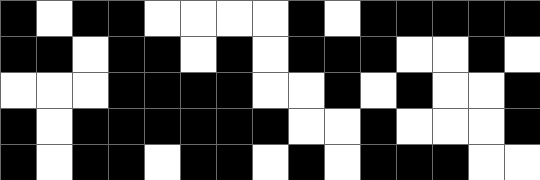[["black", "white", "black", "black", "white", "white", "white", "white", "black", "white", "black", "black", "black", "black", "black"], ["black", "black", "white", "black", "black", "white", "black", "white", "black", "black", "black", "white", "white", "black", "white"], ["white", "white", "white", "black", "black", "black", "black", "white", "white", "black", "white", "black", "white", "white", "black"], ["black", "white", "black", "black", "black", "black", "black", "black", "white", "white", "black", "white", "white", "white", "black"], ["black", "white", "black", "black", "white", "black", "black", "white", "black", "white", "black", "black", "black", "white", "white"]]